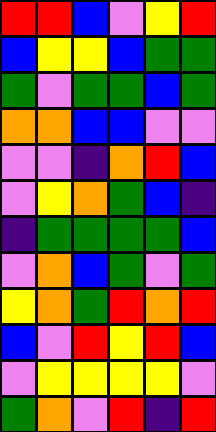[["red", "red", "blue", "violet", "yellow", "red"], ["blue", "yellow", "yellow", "blue", "green", "green"], ["green", "violet", "green", "green", "blue", "green"], ["orange", "orange", "blue", "blue", "violet", "violet"], ["violet", "violet", "indigo", "orange", "red", "blue"], ["violet", "yellow", "orange", "green", "blue", "indigo"], ["indigo", "green", "green", "green", "green", "blue"], ["violet", "orange", "blue", "green", "violet", "green"], ["yellow", "orange", "green", "red", "orange", "red"], ["blue", "violet", "red", "yellow", "red", "blue"], ["violet", "yellow", "yellow", "yellow", "yellow", "violet"], ["green", "orange", "violet", "red", "indigo", "red"]]